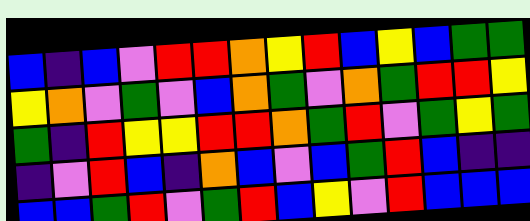[["blue", "indigo", "blue", "violet", "red", "red", "orange", "yellow", "red", "blue", "yellow", "blue", "green", "green"], ["yellow", "orange", "violet", "green", "violet", "blue", "orange", "green", "violet", "orange", "green", "red", "red", "yellow"], ["green", "indigo", "red", "yellow", "yellow", "red", "red", "orange", "green", "red", "violet", "green", "yellow", "green"], ["indigo", "violet", "red", "blue", "indigo", "orange", "blue", "violet", "blue", "green", "red", "blue", "indigo", "indigo"], ["blue", "blue", "green", "red", "violet", "green", "red", "blue", "yellow", "violet", "red", "blue", "blue", "blue"]]